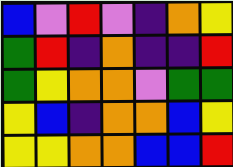[["blue", "violet", "red", "violet", "indigo", "orange", "yellow"], ["green", "red", "indigo", "orange", "indigo", "indigo", "red"], ["green", "yellow", "orange", "orange", "violet", "green", "green"], ["yellow", "blue", "indigo", "orange", "orange", "blue", "yellow"], ["yellow", "yellow", "orange", "orange", "blue", "blue", "red"]]